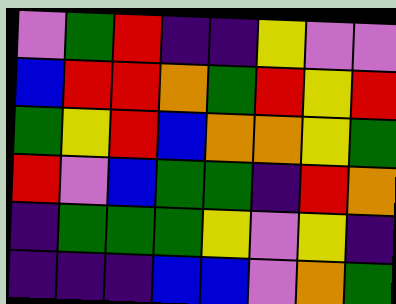[["violet", "green", "red", "indigo", "indigo", "yellow", "violet", "violet"], ["blue", "red", "red", "orange", "green", "red", "yellow", "red"], ["green", "yellow", "red", "blue", "orange", "orange", "yellow", "green"], ["red", "violet", "blue", "green", "green", "indigo", "red", "orange"], ["indigo", "green", "green", "green", "yellow", "violet", "yellow", "indigo"], ["indigo", "indigo", "indigo", "blue", "blue", "violet", "orange", "green"]]